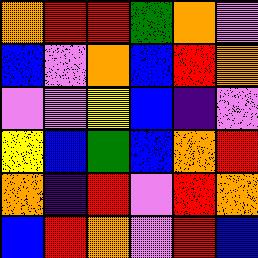[["orange", "red", "red", "green", "orange", "violet"], ["blue", "violet", "orange", "blue", "red", "orange"], ["violet", "violet", "yellow", "blue", "indigo", "violet"], ["yellow", "blue", "green", "blue", "orange", "red"], ["orange", "indigo", "red", "violet", "red", "orange"], ["blue", "red", "orange", "violet", "red", "blue"]]